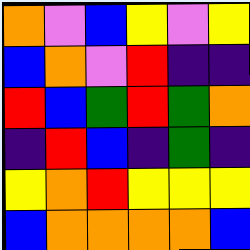[["orange", "violet", "blue", "yellow", "violet", "yellow"], ["blue", "orange", "violet", "red", "indigo", "indigo"], ["red", "blue", "green", "red", "green", "orange"], ["indigo", "red", "blue", "indigo", "green", "indigo"], ["yellow", "orange", "red", "yellow", "yellow", "yellow"], ["blue", "orange", "orange", "orange", "orange", "blue"]]